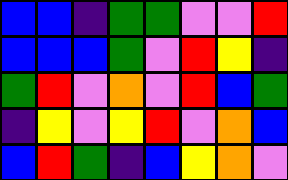[["blue", "blue", "indigo", "green", "green", "violet", "violet", "red"], ["blue", "blue", "blue", "green", "violet", "red", "yellow", "indigo"], ["green", "red", "violet", "orange", "violet", "red", "blue", "green"], ["indigo", "yellow", "violet", "yellow", "red", "violet", "orange", "blue"], ["blue", "red", "green", "indigo", "blue", "yellow", "orange", "violet"]]